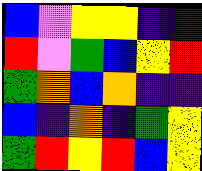[["blue", "violet", "yellow", "yellow", "indigo", "indigo"], ["red", "violet", "green", "blue", "yellow", "red"], ["green", "orange", "blue", "orange", "indigo", "indigo"], ["blue", "indigo", "orange", "indigo", "green", "yellow"], ["green", "red", "yellow", "red", "blue", "yellow"]]